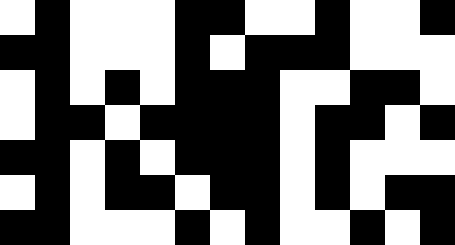[["white", "black", "white", "white", "white", "black", "black", "white", "white", "black", "white", "white", "black"], ["black", "black", "white", "white", "white", "black", "white", "black", "black", "black", "white", "white", "white"], ["white", "black", "white", "black", "white", "black", "black", "black", "white", "white", "black", "black", "white"], ["white", "black", "black", "white", "black", "black", "black", "black", "white", "black", "black", "white", "black"], ["black", "black", "white", "black", "white", "black", "black", "black", "white", "black", "white", "white", "white"], ["white", "black", "white", "black", "black", "white", "black", "black", "white", "black", "white", "black", "black"], ["black", "black", "white", "white", "white", "black", "white", "black", "white", "white", "black", "white", "black"]]